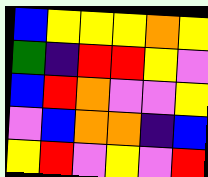[["blue", "yellow", "yellow", "yellow", "orange", "yellow"], ["green", "indigo", "red", "red", "yellow", "violet"], ["blue", "red", "orange", "violet", "violet", "yellow"], ["violet", "blue", "orange", "orange", "indigo", "blue"], ["yellow", "red", "violet", "yellow", "violet", "red"]]